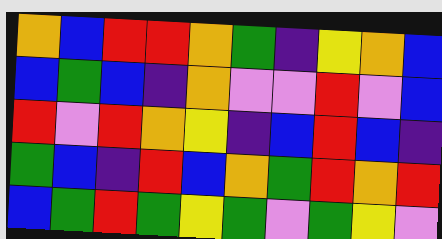[["orange", "blue", "red", "red", "orange", "green", "indigo", "yellow", "orange", "blue"], ["blue", "green", "blue", "indigo", "orange", "violet", "violet", "red", "violet", "blue"], ["red", "violet", "red", "orange", "yellow", "indigo", "blue", "red", "blue", "indigo"], ["green", "blue", "indigo", "red", "blue", "orange", "green", "red", "orange", "red"], ["blue", "green", "red", "green", "yellow", "green", "violet", "green", "yellow", "violet"]]